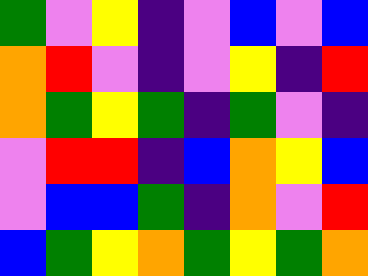[["green", "violet", "yellow", "indigo", "violet", "blue", "violet", "blue"], ["orange", "red", "violet", "indigo", "violet", "yellow", "indigo", "red"], ["orange", "green", "yellow", "green", "indigo", "green", "violet", "indigo"], ["violet", "red", "red", "indigo", "blue", "orange", "yellow", "blue"], ["violet", "blue", "blue", "green", "indigo", "orange", "violet", "red"], ["blue", "green", "yellow", "orange", "green", "yellow", "green", "orange"]]